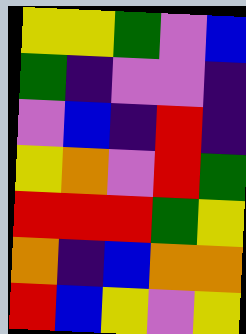[["yellow", "yellow", "green", "violet", "blue"], ["green", "indigo", "violet", "violet", "indigo"], ["violet", "blue", "indigo", "red", "indigo"], ["yellow", "orange", "violet", "red", "green"], ["red", "red", "red", "green", "yellow"], ["orange", "indigo", "blue", "orange", "orange"], ["red", "blue", "yellow", "violet", "yellow"]]